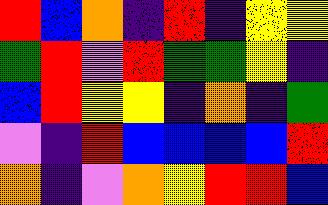[["red", "blue", "orange", "indigo", "red", "indigo", "yellow", "yellow"], ["green", "red", "violet", "red", "green", "green", "yellow", "indigo"], ["blue", "red", "yellow", "yellow", "indigo", "orange", "indigo", "green"], ["violet", "indigo", "red", "blue", "blue", "blue", "blue", "red"], ["orange", "indigo", "violet", "orange", "yellow", "red", "red", "blue"]]